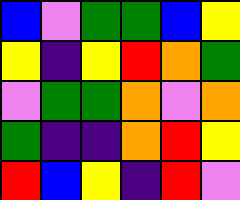[["blue", "violet", "green", "green", "blue", "yellow"], ["yellow", "indigo", "yellow", "red", "orange", "green"], ["violet", "green", "green", "orange", "violet", "orange"], ["green", "indigo", "indigo", "orange", "red", "yellow"], ["red", "blue", "yellow", "indigo", "red", "violet"]]